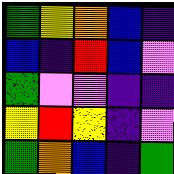[["green", "yellow", "orange", "blue", "indigo"], ["blue", "indigo", "red", "blue", "violet"], ["green", "violet", "violet", "indigo", "indigo"], ["yellow", "red", "yellow", "indigo", "violet"], ["green", "orange", "blue", "indigo", "green"]]